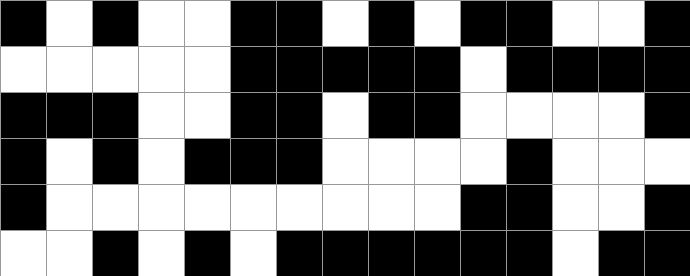[["black", "white", "black", "white", "white", "black", "black", "white", "black", "white", "black", "black", "white", "white", "black"], ["white", "white", "white", "white", "white", "black", "black", "black", "black", "black", "white", "black", "black", "black", "black"], ["black", "black", "black", "white", "white", "black", "black", "white", "black", "black", "white", "white", "white", "white", "black"], ["black", "white", "black", "white", "black", "black", "black", "white", "white", "white", "white", "black", "white", "white", "white"], ["black", "white", "white", "white", "white", "white", "white", "white", "white", "white", "black", "black", "white", "white", "black"], ["white", "white", "black", "white", "black", "white", "black", "black", "black", "black", "black", "black", "white", "black", "black"]]